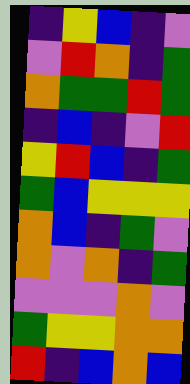[["indigo", "yellow", "blue", "indigo", "violet"], ["violet", "red", "orange", "indigo", "green"], ["orange", "green", "green", "red", "green"], ["indigo", "blue", "indigo", "violet", "red"], ["yellow", "red", "blue", "indigo", "green"], ["green", "blue", "yellow", "yellow", "yellow"], ["orange", "blue", "indigo", "green", "violet"], ["orange", "violet", "orange", "indigo", "green"], ["violet", "violet", "violet", "orange", "violet"], ["green", "yellow", "yellow", "orange", "orange"], ["red", "indigo", "blue", "orange", "blue"]]